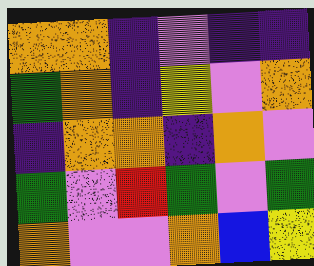[["orange", "orange", "indigo", "violet", "indigo", "indigo"], ["green", "orange", "indigo", "yellow", "violet", "orange"], ["indigo", "orange", "orange", "indigo", "orange", "violet"], ["green", "violet", "red", "green", "violet", "green"], ["orange", "violet", "violet", "orange", "blue", "yellow"]]